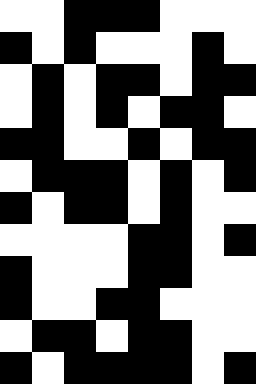[["white", "white", "black", "black", "black", "white", "white", "white"], ["black", "white", "black", "white", "white", "white", "black", "white"], ["white", "black", "white", "black", "black", "white", "black", "black"], ["white", "black", "white", "black", "white", "black", "black", "white"], ["black", "black", "white", "white", "black", "white", "black", "black"], ["white", "black", "black", "black", "white", "black", "white", "black"], ["black", "white", "black", "black", "white", "black", "white", "white"], ["white", "white", "white", "white", "black", "black", "white", "black"], ["black", "white", "white", "white", "black", "black", "white", "white"], ["black", "white", "white", "black", "black", "white", "white", "white"], ["white", "black", "black", "white", "black", "black", "white", "white"], ["black", "white", "black", "black", "black", "black", "white", "black"]]